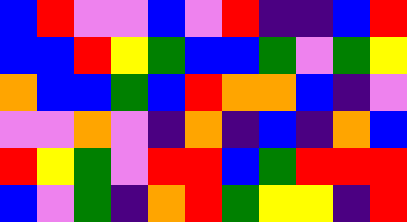[["blue", "red", "violet", "violet", "blue", "violet", "red", "indigo", "indigo", "blue", "red"], ["blue", "blue", "red", "yellow", "green", "blue", "blue", "green", "violet", "green", "yellow"], ["orange", "blue", "blue", "green", "blue", "red", "orange", "orange", "blue", "indigo", "violet"], ["violet", "violet", "orange", "violet", "indigo", "orange", "indigo", "blue", "indigo", "orange", "blue"], ["red", "yellow", "green", "violet", "red", "red", "blue", "green", "red", "red", "red"], ["blue", "violet", "green", "indigo", "orange", "red", "green", "yellow", "yellow", "indigo", "red"]]